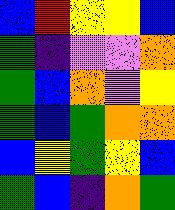[["blue", "red", "yellow", "yellow", "blue"], ["green", "indigo", "violet", "violet", "orange"], ["green", "blue", "orange", "violet", "yellow"], ["green", "blue", "green", "orange", "orange"], ["blue", "yellow", "green", "yellow", "blue"], ["green", "blue", "indigo", "orange", "green"]]